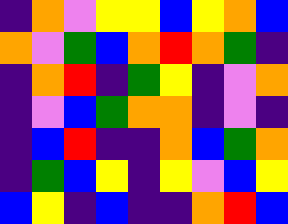[["indigo", "orange", "violet", "yellow", "yellow", "blue", "yellow", "orange", "blue"], ["orange", "violet", "green", "blue", "orange", "red", "orange", "green", "indigo"], ["indigo", "orange", "red", "indigo", "green", "yellow", "indigo", "violet", "orange"], ["indigo", "violet", "blue", "green", "orange", "orange", "indigo", "violet", "indigo"], ["indigo", "blue", "red", "indigo", "indigo", "orange", "blue", "green", "orange"], ["indigo", "green", "blue", "yellow", "indigo", "yellow", "violet", "blue", "yellow"], ["blue", "yellow", "indigo", "blue", "indigo", "indigo", "orange", "red", "blue"]]